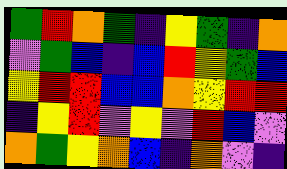[["green", "red", "orange", "green", "indigo", "yellow", "green", "indigo", "orange"], ["violet", "green", "blue", "indigo", "blue", "red", "yellow", "green", "blue"], ["yellow", "red", "red", "blue", "blue", "orange", "yellow", "red", "red"], ["indigo", "yellow", "red", "violet", "yellow", "violet", "red", "blue", "violet"], ["orange", "green", "yellow", "orange", "blue", "indigo", "orange", "violet", "indigo"]]